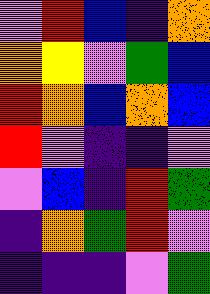[["violet", "red", "blue", "indigo", "orange"], ["orange", "yellow", "violet", "green", "blue"], ["red", "orange", "blue", "orange", "blue"], ["red", "violet", "indigo", "indigo", "violet"], ["violet", "blue", "indigo", "red", "green"], ["indigo", "orange", "green", "red", "violet"], ["indigo", "indigo", "indigo", "violet", "green"]]